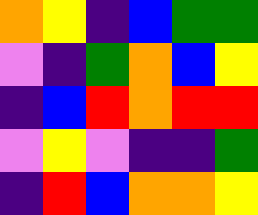[["orange", "yellow", "indigo", "blue", "green", "green"], ["violet", "indigo", "green", "orange", "blue", "yellow"], ["indigo", "blue", "red", "orange", "red", "red"], ["violet", "yellow", "violet", "indigo", "indigo", "green"], ["indigo", "red", "blue", "orange", "orange", "yellow"]]